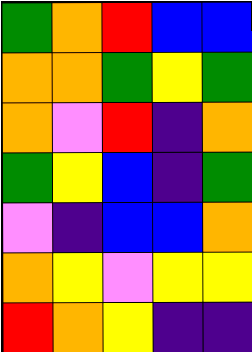[["green", "orange", "red", "blue", "blue"], ["orange", "orange", "green", "yellow", "green"], ["orange", "violet", "red", "indigo", "orange"], ["green", "yellow", "blue", "indigo", "green"], ["violet", "indigo", "blue", "blue", "orange"], ["orange", "yellow", "violet", "yellow", "yellow"], ["red", "orange", "yellow", "indigo", "indigo"]]